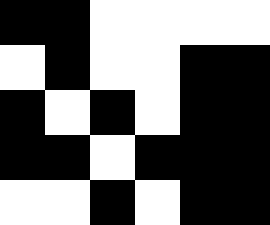[["black", "black", "white", "white", "white", "white"], ["white", "black", "white", "white", "black", "black"], ["black", "white", "black", "white", "black", "black"], ["black", "black", "white", "black", "black", "black"], ["white", "white", "black", "white", "black", "black"]]